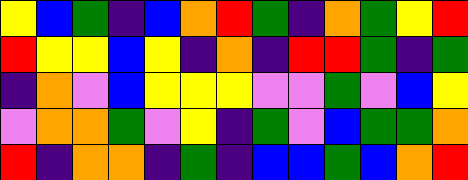[["yellow", "blue", "green", "indigo", "blue", "orange", "red", "green", "indigo", "orange", "green", "yellow", "red"], ["red", "yellow", "yellow", "blue", "yellow", "indigo", "orange", "indigo", "red", "red", "green", "indigo", "green"], ["indigo", "orange", "violet", "blue", "yellow", "yellow", "yellow", "violet", "violet", "green", "violet", "blue", "yellow"], ["violet", "orange", "orange", "green", "violet", "yellow", "indigo", "green", "violet", "blue", "green", "green", "orange"], ["red", "indigo", "orange", "orange", "indigo", "green", "indigo", "blue", "blue", "green", "blue", "orange", "red"]]